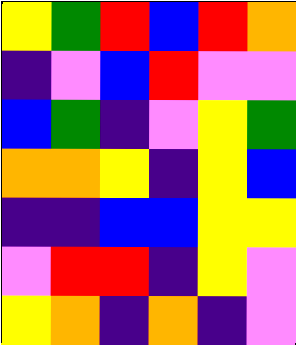[["yellow", "green", "red", "blue", "red", "orange"], ["indigo", "violet", "blue", "red", "violet", "violet"], ["blue", "green", "indigo", "violet", "yellow", "green"], ["orange", "orange", "yellow", "indigo", "yellow", "blue"], ["indigo", "indigo", "blue", "blue", "yellow", "yellow"], ["violet", "red", "red", "indigo", "yellow", "violet"], ["yellow", "orange", "indigo", "orange", "indigo", "violet"]]